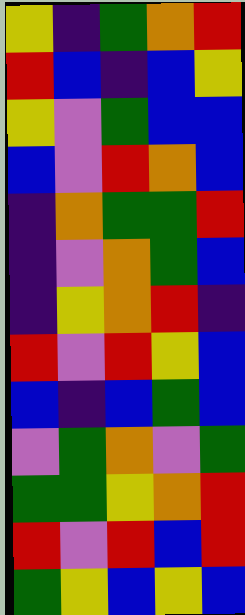[["yellow", "indigo", "green", "orange", "red"], ["red", "blue", "indigo", "blue", "yellow"], ["yellow", "violet", "green", "blue", "blue"], ["blue", "violet", "red", "orange", "blue"], ["indigo", "orange", "green", "green", "red"], ["indigo", "violet", "orange", "green", "blue"], ["indigo", "yellow", "orange", "red", "indigo"], ["red", "violet", "red", "yellow", "blue"], ["blue", "indigo", "blue", "green", "blue"], ["violet", "green", "orange", "violet", "green"], ["green", "green", "yellow", "orange", "red"], ["red", "violet", "red", "blue", "red"], ["green", "yellow", "blue", "yellow", "blue"]]